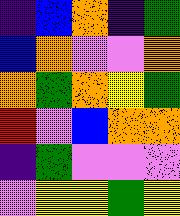[["indigo", "blue", "orange", "indigo", "green"], ["blue", "orange", "violet", "violet", "orange"], ["orange", "green", "orange", "yellow", "green"], ["red", "violet", "blue", "orange", "orange"], ["indigo", "green", "violet", "violet", "violet"], ["violet", "yellow", "yellow", "green", "yellow"]]